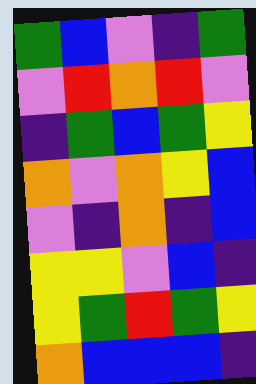[["green", "blue", "violet", "indigo", "green"], ["violet", "red", "orange", "red", "violet"], ["indigo", "green", "blue", "green", "yellow"], ["orange", "violet", "orange", "yellow", "blue"], ["violet", "indigo", "orange", "indigo", "blue"], ["yellow", "yellow", "violet", "blue", "indigo"], ["yellow", "green", "red", "green", "yellow"], ["orange", "blue", "blue", "blue", "indigo"]]